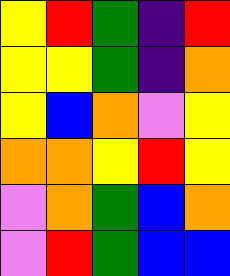[["yellow", "red", "green", "indigo", "red"], ["yellow", "yellow", "green", "indigo", "orange"], ["yellow", "blue", "orange", "violet", "yellow"], ["orange", "orange", "yellow", "red", "yellow"], ["violet", "orange", "green", "blue", "orange"], ["violet", "red", "green", "blue", "blue"]]